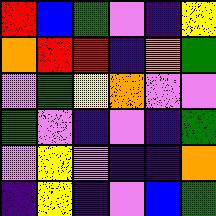[["red", "blue", "green", "violet", "indigo", "yellow"], ["orange", "red", "red", "indigo", "orange", "green"], ["violet", "green", "yellow", "orange", "violet", "violet"], ["green", "violet", "indigo", "violet", "indigo", "green"], ["violet", "yellow", "violet", "indigo", "indigo", "orange"], ["indigo", "yellow", "indigo", "violet", "blue", "green"]]